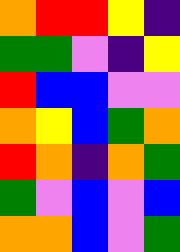[["orange", "red", "red", "yellow", "indigo"], ["green", "green", "violet", "indigo", "yellow"], ["red", "blue", "blue", "violet", "violet"], ["orange", "yellow", "blue", "green", "orange"], ["red", "orange", "indigo", "orange", "green"], ["green", "violet", "blue", "violet", "blue"], ["orange", "orange", "blue", "violet", "green"]]